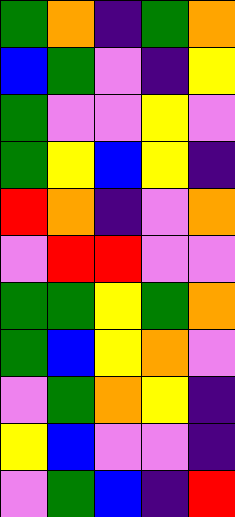[["green", "orange", "indigo", "green", "orange"], ["blue", "green", "violet", "indigo", "yellow"], ["green", "violet", "violet", "yellow", "violet"], ["green", "yellow", "blue", "yellow", "indigo"], ["red", "orange", "indigo", "violet", "orange"], ["violet", "red", "red", "violet", "violet"], ["green", "green", "yellow", "green", "orange"], ["green", "blue", "yellow", "orange", "violet"], ["violet", "green", "orange", "yellow", "indigo"], ["yellow", "blue", "violet", "violet", "indigo"], ["violet", "green", "blue", "indigo", "red"]]